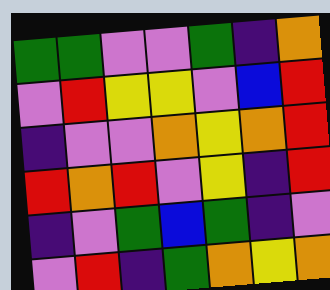[["green", "green", "violet", "violet", "green", "indigo", "orange"], ["violet", "red", "yellow", "yellow", "violet", "blue", "red"], ["indigo", "violet", "violet", "orange", "yellow", "orange", "red"], ["red", "orange", "red", "violet", "yellow", "indigo", "red"], ["indigo", "violet", "green", "blue", "green", "indigo", "violet"], ["violet", "red", "indigo", "green", "orange", "yellow", "orange"]]